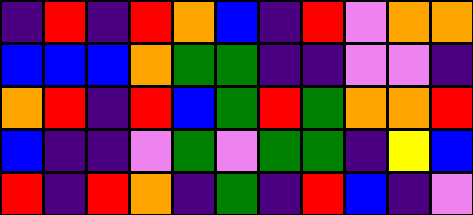[["indigo", "red", "indigo", "red", "orange", "blue", "indigo", "red", "violet", "orange", "orange"], ["blue", "blue", "blue", "orange", "green", "green", "indigo", "indigo", "violet", "violet", "indigo"], ["orange", "red", "indigo", "red", "blue", "green", "red", "green", "orange", "orange", "red"], ["blue", "indigo", "indigo", "violet", "green", "violet", "green", "green", "indigo", "yellow", "blue"], ["red", "indigo", "red", "orange", "indigo", "green", "indigo", "red", "blue", "indigo", "violet"]]